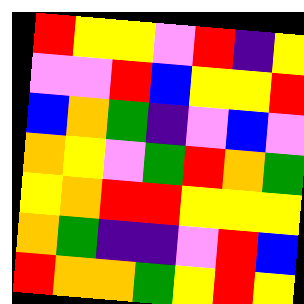[["red", "yellow", "yellow", "violet", "red", "indigo", "yellow"], ["violet", "violet", "red", "blue", "yellow", "yellow", "red"], ["blue", "orange", "green", "indigo", "violet", "blue", "violet"], ["orange", "yellow", "violet", "green", "red", "orange", "green"], ["yellow", "orange", "red", "red", "yellow", "yellow", "yellow"], ["orange", "green", "indigo", "indigo", "violet", "red", "blue"], ["red", "orange", "orange", "green", "yellow", "red", "yellow"]]